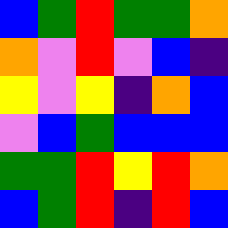[["blue", "green", "red", "green", "green", "orange"], ["orange", "violet", "red", "violet", "blue", "indigo"], ["yellow", "violet", "yellow", "indigo", "orange", "blue"], ["violet", "blue", "green", "blue", "blue", "blue"], ["green", "green", "red", "yellow", "red", "orange"], ["blue", "green", "red", "indigo", "red", "blue"]]